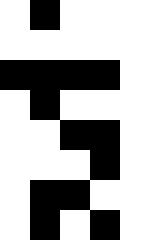[["white", "black", "white", "white", "white"], ["white", "white", "white", "white", "white"], ["black", "black", "black", "black", "white"], ["white", "black", "white", "white", "white"], ["white", "white", "black", "black", "white"], ["white", "white", "white", "black", "white"], ["white", "black", "black", "white", "white"], ["white", "black", "white", "black", "white"]]